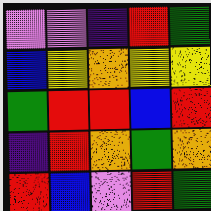[["violet", "violet", "indigo", "red", "green"], ["blue", "yellow", "orange", "yellow", "yellow"], ["green", "red", "red", "blue", "red"], ["indigo", "red", "orange", "green", "orange"], ["red", "blue", "violet", "red", "green"]]